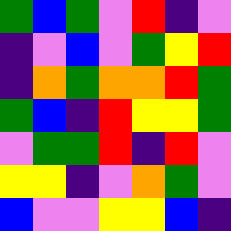[["green", "blue", "green", "violet", "red", "indigo", "violet"], ["indigo", "violet", "blue", "violet", "green", "yellow", "red"], ["indigo", "orange", "green", "orange", "orange", "red", "green"], ["green", "blue", "indigo", "red", "yellow", "yellow", "green"], ["violet", "green", "green", "red", "indigo", "red", "violet"], ["yellow", "yellow", "indigo", "violet", "orange", "green", "violet"], ["blue", "violet", "violet", "yellow", "yellow", "blue", "indigo"]]